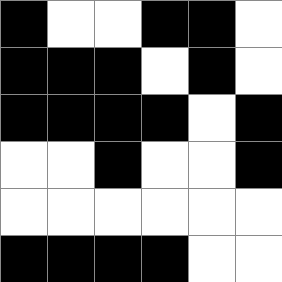[["black", "white", "white", "black", "black", "white"], ["black", "black", "black", "white", "black", "white"], ["black", "black", "black", "black", "white", "black"], ["white", "white", "black", "white", "white", "black"], ["white", "white", "white", "white", "white", "white"], ["black", "black", "black", "black", "white", "white"]]